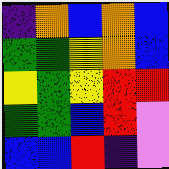[["indigo", "orange", "blue", "orange", "blue"], ["green", "green", "yellow", "orange", "blue"], ["yellow", "green", "yellow", "red", "red"], ["green", "green", "blue", "red", "violet"], ["blue", "blue", "red", "indigo", "violet"]]